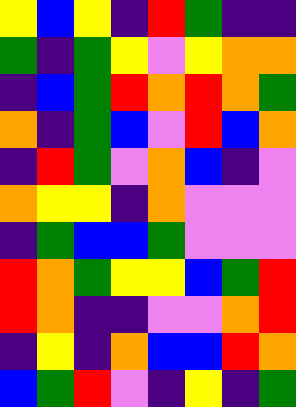[["yellow", "blue", "yellow", "indigo", "red", "green", "indigo", "indigo"], ["green", "indigo", "green", "yellow", "violet", "yellow", "orange", "orange"], ["indigo", "blue", "green", "red", "orange", "red", "orange", "green"], ["orange", "indigo", "green", "blue", "violet", "red", "blue", "orange"], ["indigo", "red", "green", "violet", "orange", "blue", "indigo", "violet"], ["orange", "yellow", "yellow", "indigo", "orange", "violet", "violet", "violet"], ["indigo", "green", "blue", "blue", "green", "violet", "violet", "violet"], ["red", "orange", "green", "yellow", "yellow", "blue", "green", "red"], ["red", "orange", "indigo", "indigo", "violet", "violet", "orange", "red"], ["indigo", "yellow", "indigo", "orange", "blue", "blue", "red", "orange"], ["blue", "green", "red", "violet", "indigo", "yellow", "indigo", "green"]]